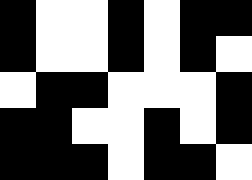[["black", "white", "white", "black", "white", "black", "black"], ["black", "white", "white", "black", "white", "black", "white"], ["white", "black", "black", "white", "white", "white", "black"], ["black", "black", "white", "white", "black", "white", "black"], ["black", "black", "black", "white", "black", "black", "white"]]